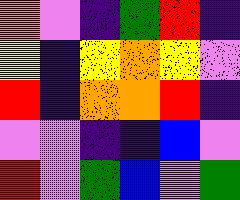[["orange", "violet", "indigo", "green", "red", "indigo"], ["yellow", "indigo", "yellow", "orange", "yellow", "violet"], ["red", "indigo", "orange", "orange", "red", "indigo"], ["violet", "violet", "indigo", "indigo", "blue", "violet"], ["red", "violet", "green", "blue", "violet", "green"]]